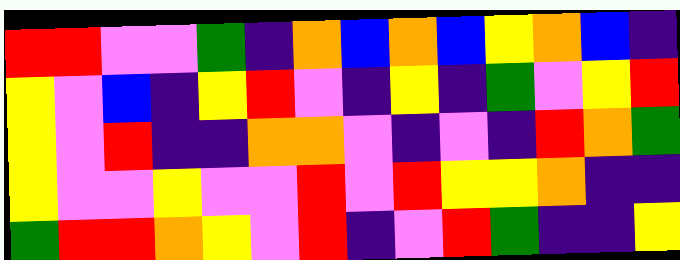[["red", "red", "violet", "violet", "green", "indigo", "orange", "blue", "orange", "blue", "yellow", "orange", "blue", "indigo"], ["yellow", "violet", "blue", "indigo", "yellow", "red", "violet", "indigo", "yellow", "indigo", "green", "violet", "yellow", "red"], ["yellow", "violet", "red", "indigo", "indigo", "orange", "orange", "violet", "indigo", "violet", "indigo", "red", "orange", "green"], ["yellow", "violet", "violet", "yellow", "violet", "violet", "red", "violet", "red", "yellow", "yellow", "orange", "indigo", "indigo"], ["green", "red", "red", "orange", "yellow", "violet", "red", "indigo", "violet", "red", "green", "indigo", "indigo", "yellow"]]